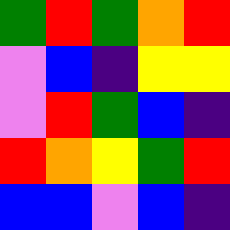[["green", "red", "green", "orange", "red"], ["violet", "blue", "indigo", "yellow", "yellow"], ["violet", "red", "green", "blue", "indigo"], ["red", "orange", "yellow", "green", "red"], ["blue", "blue", "violet", "blue", "indigo"]]